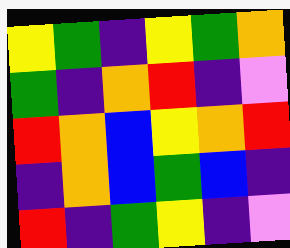[["yellow", "green", "indigo", "yellow", "green", "orange"], ["green", "indigo", "orange", "red", "indigo", "violet"], ["red", "orange", "blue", "yellow", "orange", "red"], ["indigo", "orange", "blue", "green", "blue", "indigo"], ["red", "indigo", "green", "yellow", "indigo", "violet"]]